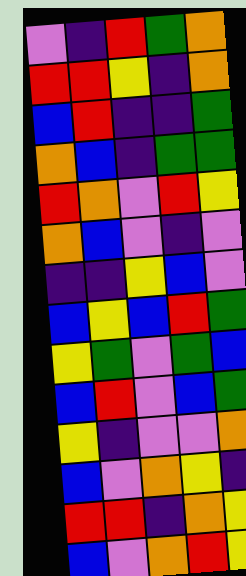[["violet", "indigo", "red", "green", "orange"], ["red", "red", "yellow", "indigo", "orange"], ["blue", "red", "indigo", "indigo", "green"], ["orange", "blue", "indigo", "green", "green"], ["red", "orange", "violet", "red", "yellow"], ["orange", "blue", "violet", "indigo", "violet"], ["indigo", "indigo", "yellow", "blue", "violet"], ["blue", "yellow", "blue", "red", "green"], ["yellow", "green", "violet", "green", "blue"], ["blue", "red", "violet", "blue", "green"], ["yellow", "indigo", "violet", "violet", "orange"], ["blue", "violet", "orange", "yellow", "indigo"], ["red", "red", "indigo", "orange", "yellow"], ["blue", "violet", "orange", "red", "yellow"]]